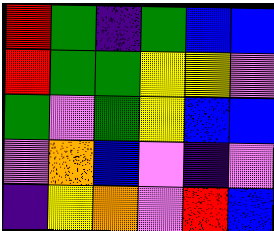[["red", "green", "indigo", "green", "blue", "blue"], ["red", "green", "green", "yellow", "yellow", "violet"], ["green", "violet", "green", "yellow", "blue", "blue"], ["violet", "orange", "blue", "violet", "indigo", "violet"], ["indigo", "yellow", "orange", "violet", "red", "blue"]]